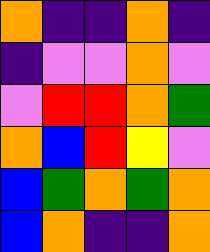[["orange", "indigo", "indigo", "orange", "indigo"], ["indigo", "violet", "violet", "orange", "violet"], ["violet", "red", "red", "orange", "green"], ["orange", "blue", "red", "yellow", "violet"], ["blue", "green", "orange", "green", "orange"], ["blue", "orange", "indigo", "indigo", "orange"]]